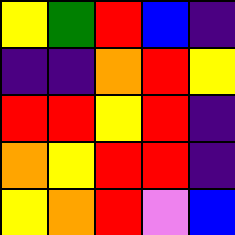[["yellow", "green", "red", "blue", "indigo"], ["indigo", "indigo", "orange", "red", "yellow"], ["red", "red", "yellow", "red", "indigo"], ["orange", "yellow", "red", "red", "indigo"], ["yellow", "orange", "red", "violet", "blue"]]